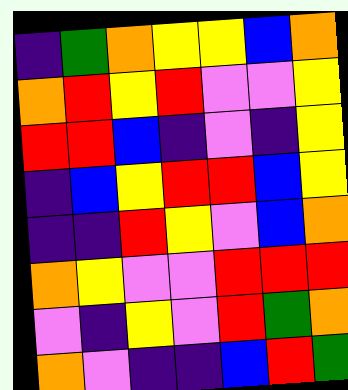[["indigo", "green", "orange", "yellow", "yellow", "blue", "orange"], ["orange", "red", "yellow", "red", "violet", "violet", "yellow"], ["red", "red", "blue", "indigo", "violet", "indigo", "yellow"], ["indigo", "blue", "yellow", "red", "red", "blue", "yellow"], ["indigo", "indigo", "red", "yellow", "violet", "blue", "orange"], ["orange", "yellow", "violet", "violet", "red", "red", "red"], ["violet", "indigo", "yellow", "violet", "red", "green", "orange"], ["orange", "violet", "indigo", "indigo", "blue", "red", "green"]]